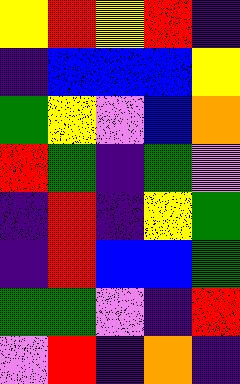[["yellow", "red", "yellow", "red", "indigo"], ["indigo", "blue", "blue", "blue", "yellow"], ["green", "yellow", "violet", "blue", "orange"], ["red", "green", "indigo", "green", "violet"], ["indigo", "red", "indigo", "yellow", "green"], ["indigo", "red", "blue", "blue", "green"], ["green", "green", "violet", "indigo", "red"], ["violet", "red", "indigo", "orange", "indigo"]]